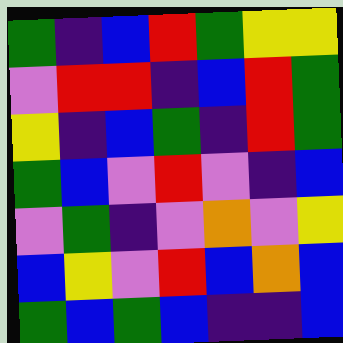[["green", "indigo", "blue", "red", "green", "yellow", "yellow"], ["violet", "red", "red", "indigo", "blue", "red", "green"], ["yellow", "indigo", "blue", "green", "indigo", "red", "green"], ["green", "blue", "violet", "red", "violet", "indigo", "blue"], ["violet", "green", "indigo", "violet", "orange", "violet", "yellow"], ["blue", "yellow", "violet", "red", "blue", "orange", "blue"], ["green", "blue", "green", "blue", "indigo", "indigo", "blue"]]